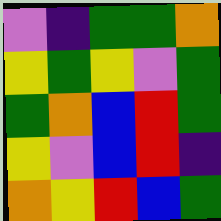[["violet", "indigo", "green", "green", "orange"], ["yellow", "green", "yellow", "violet", "green"], ["green", "orange", "blue", "red", "green"], ["yellow", "violet", "blue", "red", "indigo"], ["orange", "yellow", "red", "blue", "green"]]